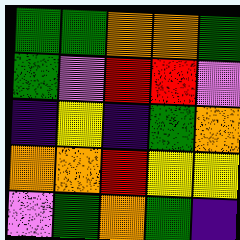[["green", "green", "orange", "orange", "green"], ["green", "violet", "red", "red", "violet"], ["indigo", "yellow", "indigo", "green", "orange"], ["orange", "orange", "red", "yellow", "yellow"], ["violet", "green", "orange", "green", "indigo"]]